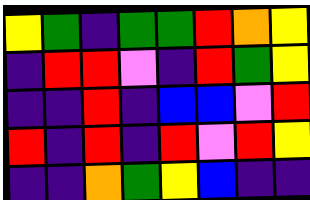[["yellow", "green", "indigo", "green", "green", "red", "orange", "yellow"], ["indigo", "red", "red", "violet", "indigo", "red", "green", "yellow"], ["indigo", "indigo", "red", "indigo", "blue", "blue", "violet", "red"], ["red", "indigo", "red", "indigo", "red", "violet", "red", "yellow"], ["indigo", "indigo", "orange", "green", "yellow", "blue", "indigo", "indigo"]]